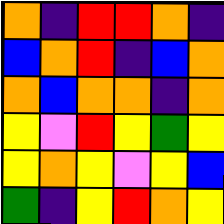[["orange", "indigo", "red", "red", "orange", "indigo"], ["blue", "orange", "red", "indigo", "blue", "orange"], ["orange", "blue", "orange", "orange", "indigo", "orange"], ["yellow", "violet", "red", "yellow", "green", "yellow"], ["yellow", "orange", "yellow", "violet", "yellow", "blue"], ["green", "indigo", "yellow", "red", "orange", "yellow"]]